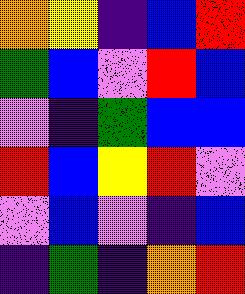[["orange", "yellow", "indigo", "blue", "red"], ["green", "blue", "violet", "red", "blue"], ["violet", "indigo", "green", "blue", "blue"], ["red", "blue", "yellow", "red", "violet"], ["violet", "blue", "violet", "indigo", "blue"], ["indigo", "green", "indigo", "orange", "red"]]